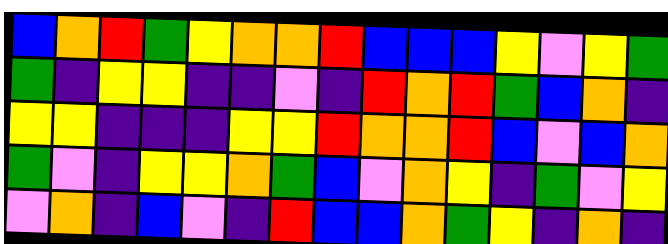[["blue", "orange", "red", "green", "yellow", "orange", "orange", "red", "blue", "blue", "blue", "yellow", "violet", "yellow", "green"], ["green", "indigo", "yellow", "yellow", "indigo", "indigo", "violet", "indigo", "red", "orange", "red", "green", "blue", "orange", "indigo"], ["yellow", "yellow", "indigo", "indigo", "indigo", "yellow", "yellow", "red", "orange", "orange", "red", "blue", "violet", "blue", "orange"], ["green", "violet", "indigo", "yellow", "yellow", "orange", "green", "blue", "violet", "orange", "yellow", "indigo", "green", "violet", "yellow"], ["violet", "orange", "indigo", "blue", "violet", "indigo", "red", "blue", "blue", "orange", "green", "yellow", "indigo", "orange", "indigo"]]